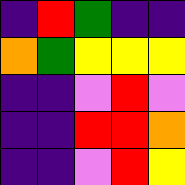[["indigo", "red", "green", "indigo", "indigo"], ["orange", "green", "yellow", "yellow", "yellow"], ["indigo", "indigo", "violet", "red", "violet"], ["indigo", "indigo", "red", "red", "orange"], ["indigo", "indigo", "violet", "red", "yellow"]]